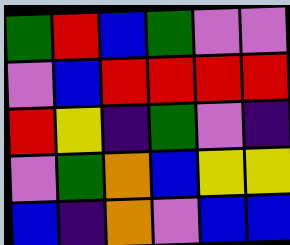[["green", "red", "blue", "green", "violet", "violet"], ["violet", "blue", "red", "red", "red", "red"], ["red", "yellow", "indigo", "green", "violet", "indigo"], ["violet", "green", "orange", "blue", "yellow", "yellow"], ["blue", "indigo", "orange", "violet", "blue", "blue"]]